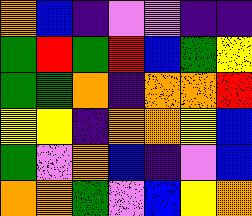[["orange", "blue", "indigo", "violet", "violet", "indigo", "indigo"], ["green", "red", "green", "red", "blue", "green", "yellow"], ["green", "green", "orange", "indigo", "orange", "orange", "red"], ["yellow", "yellow", "indigo", "orange", "orange", "yellow", "blue"], ["green", "violet", "orange", "blue", "indigo", "violet", "blue"], ["orange", "orange", "green", "violet", "blue", "yellow", "orange"]]